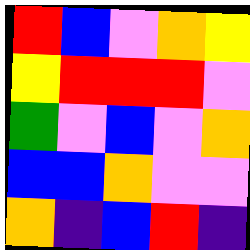[["red", "blue", "violet", "orange", "yellow"], ["yellow", "red", "red", "red", "violet"], ["green", "violet", "blue", "violet", "orange"], ["blue", "blue", "orange", "violet", "violet"], ["orange", "indigo", "blue", "red", "indigo"]]